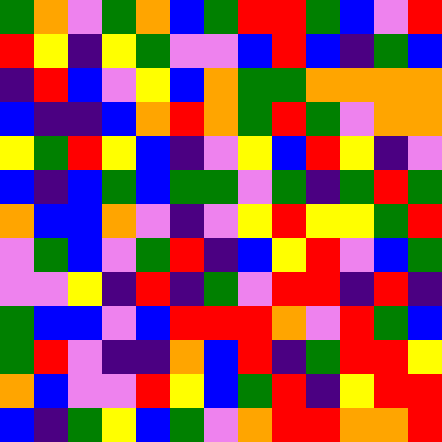[["green", "orange", "violet", "green", "orange", "blue", "green", "red", "red", "green", "blue", "violet", "red"], ["red", "yellow", "indigo", "yellow", "green", "violet", "violet", "blue", "red", "blue", "indigo", "green", "blue"], ["indigo", "red", "blue", "violet", "yellow", "blue", "orange", "green", "green", "orange", "orange", "orange", "orange"], ["blue", "indigo", "indigo", "blue", "orange", "red", "orange", "green", "red", "green", "violet", "orange", "orange"], ["yellow", "green", "red", "yellow", "blue", "indigo", "violet", "yellow", "blue", "red", "yellow", "indigo", "violet"], ["blue", "indigo", "blue", "green", "blue", "green", "green", "violet", "green", "indigo", "green", "red", "green"], ["orange", "blue", "blue", "orange", "violet", "indigo", "violet", "yellow", "red", "yellow", "yellow", "green", "red"], ["violet", "green", "blue", "violet", "green", "red", "indigo", "blue", "yellow", "red", "violet", "blue", "green"], ["violet", "violet", "yellow", "indigo", "red", "indigo", "green", "violet", "red", "red", "indigo", "red", "indigo"], ["green", "blue", "blue", "violet", "blue", "red", "red", "red", "orange", "violet", "red", "green", "blue"], ["green", "red", "violet", "indigo", "indigo", "orange", "blue", "red", "indigo", "green", "red", "red", "yellow"], ["orange", "blue", "violet", "violet", "red", "yellow", "blue", "green", "red", "indigo", "yellow", "red", "red"], ["blue", "indigo", "green", "yellow", "blue", "green", "violet", "orange", "red", "red", "orange", "orange", "red"]]